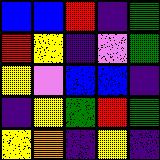[["blue", "blue", "red", "indigo", "green"], ["red", "yellow", "indigo", "violet", "green"], ["yellow", "violet", "blue", "blue", "indigo"], ["indigo", "yellow", "green", "red", "green"], ["yellow", "orange", "indigo", "yellow", "indigo"]]